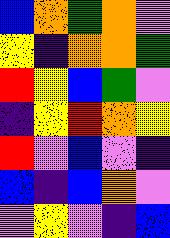[["blue", "orange", "green", "orange", "violet"], ["yellow", "indigo", "orange", "orange", "green"], ["red", "yellow", "blue", "green", "violet"], ["indigo", "yellow", "red", "orange", "yellow"], ["red", "violet", "blue", "violet", "indigo"], ["blue", "indigo", "blue", "orange", "violet"], ["violet", "yellow", "violet", "indigo", "blue"]]